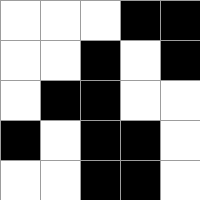[["white", "white", "white", "black", "black"], ["white", "white", "black", "white", "black"], ["white", "black", "black", "white", "white"], ["black", "white", "black", "black", "white"], ["white", "white", "black", "black", "white"]]